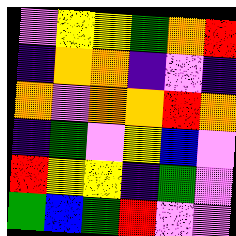[["violet", "yellow", "yellow", "green", "orange", "red"], ["indigo", "orange", "orange", "indigo", "violet", "indigo"], ["orange", "violet", "orange", "orange", "red", "orange"], ["indigo", "green", "violet", "yellow", "blue", "violet"], ["red", "yellow", "yellow", "indigo", "green", "violet"], ["green", "blue", "green", "red", "violet", "violet"]]